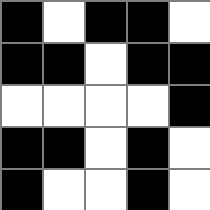[["black", "white", "black", "black", "white"], ["black", "black", "white", "black", "black"], ["white", "white", "white", "white", "black"], ["black", "black", "white", "black", "white"], ["black", "white", "white", "black", "white"]]